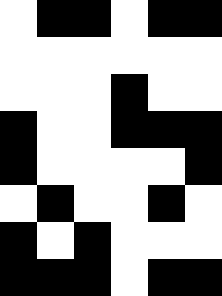[["white", "black", "black", "white", "black", "black"], ["white", "white", "white", "white", "white", "white"], ["white", "white", "white", "black", "white", "white"], ["black", "white", "white", "black", "black", "black"], ["black", "white", "white", "white", "white", "black"], ["white", "black", "white", "white", "black", "white"], ["black", "white", "black", "white", "white", "white"], ["black", "black", "black", "white", "black", "black"]]